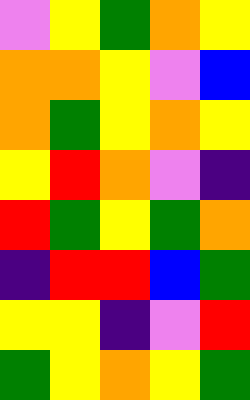[["violet", "yellow", "green", "orange", "yellow"], ["orange", "orange", "yellow", "violet", "blue"], ["orange", "green", "yellow", "orange", "yellow"], ["yellow", "red", "orange", "violet", "indigo"], ["red", "green", "yellow", "green", "orange"], ["indigo", "red", "red", "blue", "green"], ["yellow", "yellow", "indigo", "violet", "red"], ["green", "yellow", "orange", "yellow", "green"]]